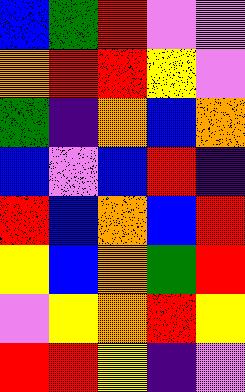[["blue", "green", "red", "violet", "violet"], ["orange", "red", "red", "yellow", "violet"], ["green", "indigo", "orange", "blue", "orange"], ["blue", "violet", "blue", "red", "indigo"], ["red", "blue", "orange", "blue", "red"], ["yellow", "blue", "orange", "green", "red"], ["violet", "yellow", "orange", "red", "yellow"], ["red", "red", "yellow", "indigo", "violet"]]